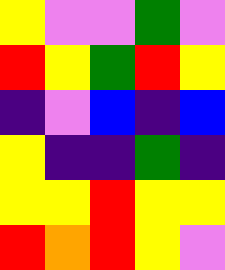[["yellow", "violet", "violet", "green", "violet"], ["red", "yellow", "green", "red", "yellow"], ["indigo", "violet", "blue", "indigo", "blue"], ["yellow", "indigo", "indigo", "green", "indigo"], ["yellow", "yellow", "red", "yellow", "yellow"], ["red", "orange", "red", "yellow", "violet"]]